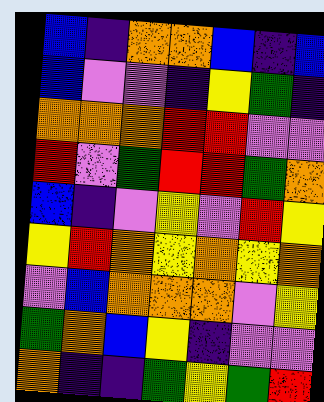[["blue", "indigo", "orange", "orange", "blue", "indigo", "blue"], ["blue", "violet", "violet", "indigo", "yellow", "green", "indigo"], ["orange", "orange", "orange", "red", "red", "violet", "violet"], ["red", "violet", "green", "red", "red", "green", "orange"], ["blue", "indigo", "violet", "yellow", "violet", "red", "yellow"], ["yellow", "red", "orange", "yellow", "orange", "yellow", "orange"], ["violet", "blue", "orange", "orange", "orange", "violet", "yellow"], ["green", "orange", "blue", "yellow", "indigo", "violet", "violet"], ["orange", "indigo", "indigo", "green", "yellow", "green", "red"]]